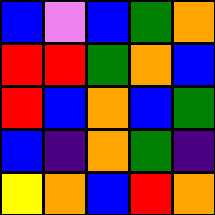[["blue", "violet", "blue", "green", "orange"], ["red", "red", "green", "orange", "blue"], ["red", "blue", "orange", "blue", "green"], ["blue", "indigo", "orange", "green", "indigo"], ["yellow", "orange", "blue", "red", "orange"]]